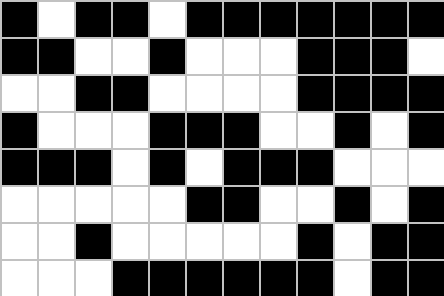[["black", "white", "black", "black", "white", "black", "black", "black", "black", "black", "black", "black"], ["black", "black", "white", "white", "black", "white", "white", "white", "black", "black", "black", "white"], ["white", "white", "black", "black", "white", "white", "white", "white", "black", "black", "black", "black"], ["black", "white", "white", "white", "black", "black", "black", "white", "white", "black", "white", "black"], ["black", "black", "black", "white", "black", "white", "black", "black", "black", "white", "white", "white"], ["white", "white", "white", "white", "white", "black", "black", "white", "white", "black", "white", "black"], ["white", "white", "black", "white", "white", "white", "white", "white", "black", "white", "black", "black"], ["white", "white", "white", "black", "black", "black", "black", "black", "black", "white", "black", "black"]]